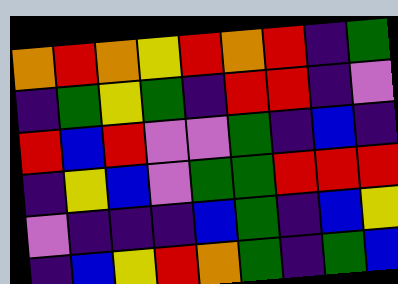[["orange", "red", "orange", "yellow", "red", "orange", "red", "indigo", "green"], ["indigo", "green", "yellow", "green", "indigo", "red", "red", "indigo", "violet"], ["red", "blue", "red", "violet", "violet", "green", "indigo", "blue", "indigo"], ["indigo", "yellow", "blue", "violet", "green", "green", "red", "red", "red"], ["violet", "indigo", "indigo", "indigo", "blue", "green", "indigo", "blue", "yellow"], ["indigo", "blue", "yellow", "red", "orange", "green", "indigo", "green", "blue"]]